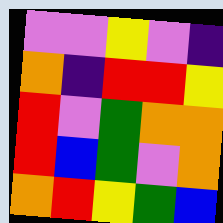[["violet", "violet", "yellow", "violet", "indigo"], ["orange", "indigo", "red", "red", "yellow"], ["red", "violet", "green", "orange", "orange"], ["red", "blue", "green", "violet", "orange"], ["orange", "red", "yellow", "green", "blue"]]